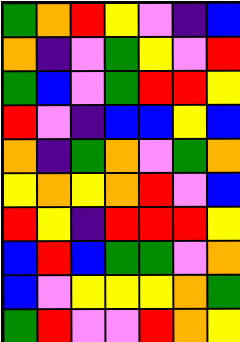[["green", "orange", "red", "yellow", "violet", "indigo", "blue"], ["orange", "indigo", "violet", "green", "yellow", "violet", "red"], ["green", "blue", "violet", "green", "red", "red", "yellow"], ["red", "violet", "indigo", "blue", "blue", "yellow", "blue"], ["orange", "indigo", "green", "orange", "violet", "green", "orange"], ["yellow", "orange", "yellow", "orange", "red", "violet", "blue"], ["red", "yellow", "indigo", "red", "red", "red", "yellow"], ["blue", "red", "blue", "green", "green", "violet", "orange"], ["blue", "violet", "yellow", "yellow", "yellow", "orange", "green"], ["green", "red", "violet", "violet", "red", "orange", "yellow"]]